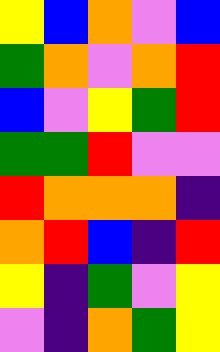[["yellow", "blue", "orange", "violet", "blue"], ["green", "orange", "violet", "orange", "red"], ["blue", "violet", "yellow", "green", "red"], ["green", "green", "red", "violet", "violet"], ["red", "orange", "orange", "orange", "indigo"], ["orange", "red", "blue", "indigo", "red"], ["yellow", "indigo", "green", "violet", "yellow"], ["violet", "indigo", "orange", "green", "yellow"]]